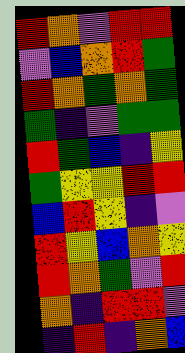[["red", "orange", "violet", "red", "red"], ["violet", "blue", "orange", "red", "green"], ["red", "orange", "green", "orange", "green"], ["green", "indigo", "violet", "green", "green"], ["red", "green", "blue", "indigo", "yellow"], ["green", "yellow", "yellow", "red", "red"], ["blue", "red", "yellow", "indigo", "violet"], ["red", "yellow", "blue", "orange", "yellow"], ["red", "orange", "green", "violet", "red"], ["orange", "indigo", "red", "red", "violet"], ["indigo", "red", "indigo", "orange", "blue"]]